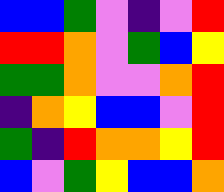[["blue", "blue", "green", "violet", "indigo", "violet", "red"], ["red", "red", "orange", "violet", "green", "blue", "yellow"], ["green", "green", "orange", "violet", "violet", "orange", "red"], ["indigo", "orange", "yellow", "blue", "blue", "violet", "red"], ["green", "indigo", "red", "orange", "orange", "yellow", "red"], ["blue", "violet", "green", "yellow", "blue", "blue", "orange"]]